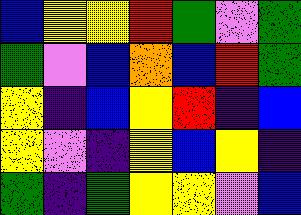[["blue", "yellow", "yellow", "red", "green", "violet", "green"], ["green", "violet", "blue", "orange", "blue", "red", "green"], ["yellow", "indigo", "blue", "yellow", "red", "indigo", "blue"], ["yellow", "violet", "indigo", "yellow", "blue", "yellow", "indigo"], ["green", "indigo", "green", "yellow", "yellow", "violet", "blue"]]